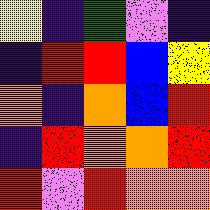[["yellow", "indigo", "green", "violet", "indigo"], ["indigo", "red", "red", "blue", "yellow"], ["orange", "indigo", "orange", "blue", "red"], ["indigo", "red", "orange", "orange", "red"], ["red", "violet", "red", "orange", "orange"]]